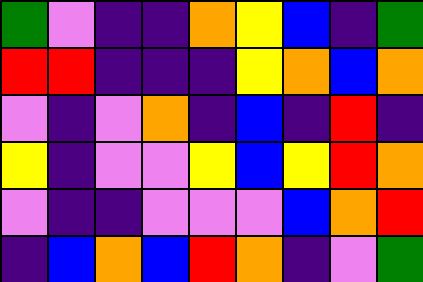[["green", "violet", "indigo", "indigo", "orange", "yellow", "blue", "indigo", "green"], ["red", "red", "indigo", "indigo", "indigo", "yellow", "orange", "blue", "orange"], ["violet", "indigo", "violet", "orange", "indigo", "blue", "indigo", "red", "indigo"], ["yellow", "indigo", "violet", "violet", "yellow", "blue", "yellow", "red", "orange"], ["violet", "indigo", "indigo", "violet", "violet", "violet", "blue", "orange", "red"], ["indigo", "blue", "orange", "blue", "red", "orange", "indigo", "violet", "green"]]